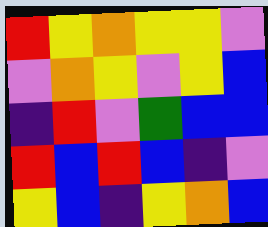[["red", "yellow", "orange", "yellow", "yellow", "violet"], ["violet", "orange", "yellow", "violet", "yellow", "blue"], ["indigo", "red", "violet", "green", "blue", "blue"], ["red", "blue", "red", "blue", "indigo", "violet"], ["yellow", "blue", "indigo", "yellow", "orange", "blue"]]